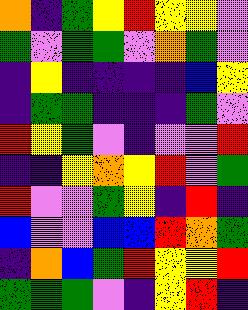[["orange", "indigo", "green", "yellow", "red", "yellow", "yellow", "violet"], ["green", "violet", "green", "green", "violet", "orange", "green", "violet"], ["indigo", "yellow", "indigo", "indigo", "indigo", "indigo", "blue", "yellow"], ["indigo", "green", "green", "indigo", "indigo", "indigo", "green", "violet"], ["red", "yellow", "green", "violet", "indigo", "violet", "violet", "red"], ["indigo", "indigo", "yellow", "orange", "yellow", "red", "violet", "green"], ["red", "violet", "violet", "green", "yellow", "indigo", "red", "indigo"], ["blue", "violet", "violet", "blue", "blue", "red", "orange", "green"], ["indigo", "orange", "blue", "green", "red", "yellow", "yellow", "red"], ["green", "green", "green", "violet", "indigo", "yellow", "red", "indigo"]]